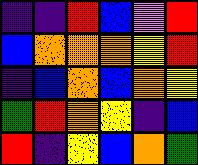[["indigo", "indigo", "red", "blue", "violet", "red"], ["blue", "orange", "orange", "orange", "yellow", "red"], ["indigo", "blue", "orange", "blue", "orange", "yellow"], ["green", "red", "orange", "yellow", "indigo", "blue"], ["red", "indigo", "yellow", "blue", "orange", "green"]]